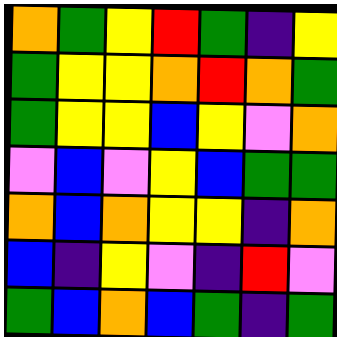[["orange", "green", "yellow", "red", "green", "indigo", "yellow"], ["green", "yellow", "yellow", "orange", "red", "orange", "green"], ["green", "yellow", "yellow", "blue", "yellow", "violet", "orange"], ["violet", "blue", "violet", "yellow", "blue", "green", "green"], ["orange", "blue", "orange", "yellow", "yellow", "indigo", "orange"], ["blue", "indigo", "yellow", "violet", "indigo", "red", "violet"], ["green", "blue", "orange", "blue", "green", "indigo", "green"]]